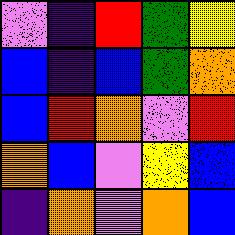[["violet", "indigo", "red", "green", "yellow"], ["blue", "indigo", "blue", "green", "orange"], ["blue", "red", "orange", "violet", "red"], ["orange", "blue", "violet", "yellow", "blue"], ["indigo", "orange", "violet", "orange", "blue"]]